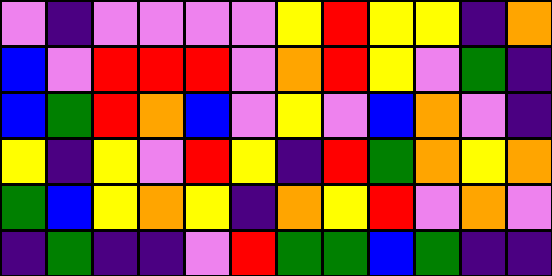[["violet", "indigo", "violet", "violet", "violet", "violet", "yellow", "red", "yellow", "yellow", "indigo", "orange"], ["blue", "violet", "red", "red", "red", "violet", "orange", "red", "yellow", "violet", "green", "indigo"], ["blue", "green", "red", "orange", "blue", "violet", "yellow", "violet", "blue", "orange", "violet", "indigo"], ["yellow", "indigo", "yellow", "violet", "red", "yellow", "indigo", "red", "green", "orange", "yellow", "orange"], ["green", "blue", "yellow", "orange", "yellow", "indigo", "orange", "yellow", "red", "violet", "orange", "violet"], ["indigo", "green", "indigo", "indigo", "violet", "red", "green", "green", "blue", "green", "indigo", "indigo"]]